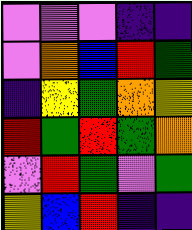[["violet", "violet", "violet", "indigo", "indigo"], ["violet", "orange", "blue", "red", "green"], ["indigo", "yellow", "green", "orange", "yellow"], ["red", "green", "red", "green", "orange"], ["violet", "red", "green", "violet", "green"], ["yellow", "blue", "red", "indigo", "indigo"]]